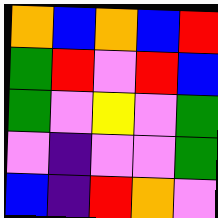[["orange", "blue", "orange", "blue", "red"], ["green", "red", "violet", "red", "blue"], ["green", "violet", "yellow", "violet", "green"], ["violet", "indigo", "violet", "violet", "green"], ["blue", "indigo", "red", "orange", "violet"]]